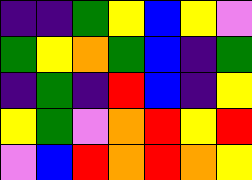[["indigo", "indigo", "green", "yellow", "blue", "yellow", "violet"], ["green", "yellow", "orange", "green", "blue", "indigo", "green"], ["indigo", "green", "indigo", "red", "blue", "indigo", "yellow"], ["yellow", "green", "violet", "orange", "red", "yellow", "red"], ["violet", "blue", "red", "orange", "red", "orange", "yellow"]]